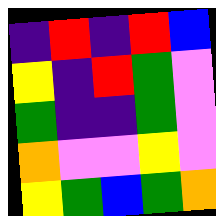[["indigo", "red", "indigo", "red", "blue"], ["yellow", "indigo", "red", "green", "violet"], ["green", "indigo", "indigo", "green", "violet"], ["orange", "violet", "violet", "yellow", "violet"], ["yellow", "green", "blue", "green", "orange"]]